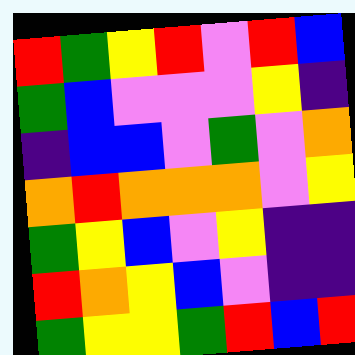[["red", "green", "yellow", "red", "violet", "red", "blue"], ["green", "blue", "violet", "violet", "violet", "yellow", "indigo"], ["indigo", "blue", "blue", "violet", "green", "violet", "orange"], ["orange", "red", "orange", "orange", "orange", "violet", "yellow"], ["green", "yellow", "blue", "violet", "yellow", "indigo", "indigo"], ["red", "orange", "yellow", "blue", "violet", "indigo", "indigo"], ["green", "yellow", "yellow", "green", "red", "blue", "red"]]